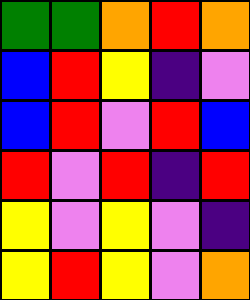[["green", "green", "orange", "red", "orange"], ["blue", "red", "yellow", "indigo", "violet"], ["blue", "red", "violet", "red", "blue"], ["red", "violet", "red", "indigo", "red"], ["yellow", "violet", "yellow", "violet", "indigo"], ["yellow", "red", "yellow", "violet", "orange"]]